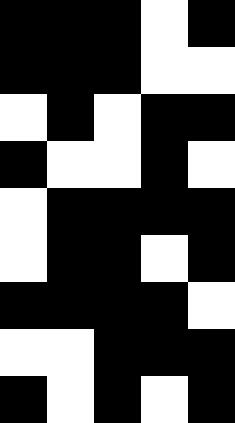[["black", "black", "black", "white", "black"], ["black", "black", "black", "white", "white"], ["white", "black", "white", "black", "black"], ["black", "white", "white", "black", "white"], ["white", "black", "black", "black", "black"], ["white", "black", "black", "white", "black"], ["black", "black", "black", "black", "white"], ["white", "white", "black", "black", "black"], ["black", "white", "black", "white", "black"]]